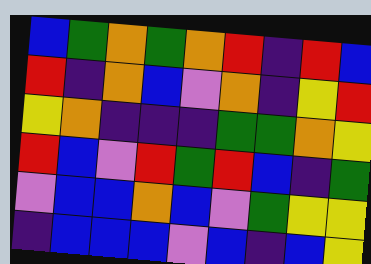[["blue", "green", "orange", "green", "orange", "red", "indigo", "red", "blue"], ["red", "indigo", "orange", "blue", "violet", "orange", "indigo", "yellow", "red"], ["yellow", "orange", "indigo", "indigo", "indigo", "green", "green", "orange", "yellow"], ["red", "blue", "violet", "red", "green", "red", "blue", "indigo", "green"], ["violet", "blue", "blue", "orange", "blue", "violet", "green", "yellow", "yellow"], ["indigo", "blue", "blue", "blue", "violet", "blue", "indigo", "blue", "yellow"]]